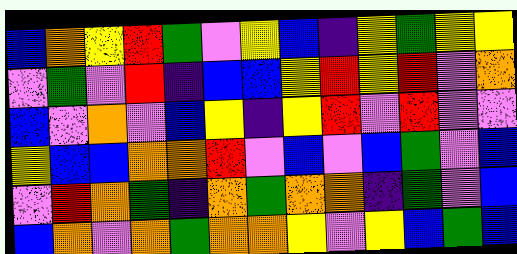[["blue", "orange", "yellow", "red", "green", "violet", "yellow", "blue", "indigo", "yellow", "green", "yellow", "yellow"], ["violet", "green", "violet", "red", "indigo", "blue", "blue", "yellow", "red", "yellow", "red", "violet", "orange"], ["blue", "violet", "orange", "violet", "blue", "yellow", "indigo", "yellow", "red", "violet", "red", "violet", "violet"], ["yellow", "blue", "blue", "orange", "orange", "red", "violet", "blue", "violet", "blue", "green", "violet", "blue"], ["violet", "red", "orange", "green", "indigo", "orange", "green", "orange", "orange", "indigo", "green", "violet", "blue"], ["blue", "orange", "violet", "orange", "green", "orange", "orange", "yellow", "violet", "yellow", "blue", "green", "blue"]]